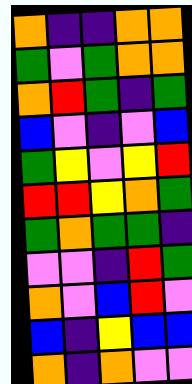[["orange", "indigo", "indigo", "orange", "orange"], ["green", "violet", "green", "orange", "orange"], ["orange", "red", "green", "indigo", "green"], ["blue", "violet", "indigo", "violet", "blue"], ["green", "yellow", "violet", "yellow", "red"], ["red", "red", "yellow", "orange", "green"], ["green", "orange", "green", "green", "indigo"], ["violet", "violet", "indigo", "red", "green"], ["orange", "violet", "blue", "red", "violet"], ["blue", "indigo", "yellow", "blue", "blue"], ["orange", "indigo", "orange", "violet", "violet"]]